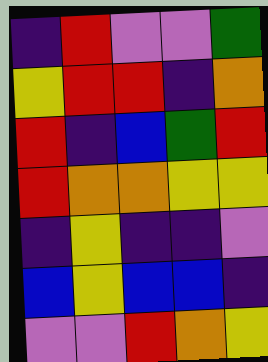[["indigo", "red", "violet", "violet", "green"], ["yellow", "red", "red", "indigo", "orange"], ["red", "indigo", "blue", "green", "red"], ["red", "orange", "orange", "yellow", "yellow"], ["indigo", "yellow", "indigo", "indigo", "violet"], ["blue", "yellow", "blue", "blue", "indigo"], ["violet", "violet", "red", "orange", "yellow"]]